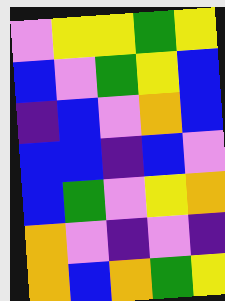[["violet", "yellow", "yellow", "green", "yellow"], ["blue", "violet", "green", "yellow", "blue"], ["indigo", "blue", "violet", "orange", "blue"], ["blue", "blue", "indigo", "blue", "violet"], ["blue", "green", "violet", "yellow", "orange"], ["orange", "violet", "indigo", "violet", "indigo"], ["orange", "blue", "orange", "green", "yellow"]]